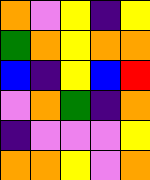[["orange", "violet", "yellow", "indigo", "yellow"], ["green", "orange", "yellow", "orange", "orange"], ["blue", "indigo", "yellow", "blue", "red"], ["violet", "orange", "green", "indigo", "orange"], ["indigo", "violet", "violet", "violet", "yellow"], ["orange", "orange", "yellow", "violet", "orange"]]